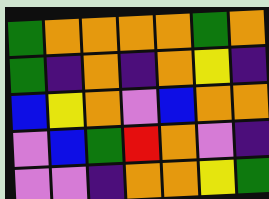[["green", "orange", "orange", "orange", "orange", "green", "orange"], ["green", "indigo", "orange", "indigo", "orange", "yellow", "indigo"], ["blue", "yellow", "orange", "violet", "blue", "orange", "orange"], ["violet", "blue", "green", "red", "orange", "violet", "indigo"], ["violet", "violet", "indigo", "orange", "orange", "yellow", "green"]]